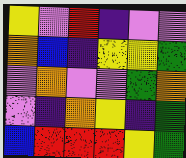[["yellow", "violet", "red", "indigo", "violet", "violet"], ["orange", "blue", "indigo", "yellow", "yellow", "green"], ["violet", "orange", "violet", "violet", "green", "orange"], ["violet", "indigo", "orange", "yellow", "indigo", "green"], ["blue", "red", "red", "red", "yellow", "green"]]